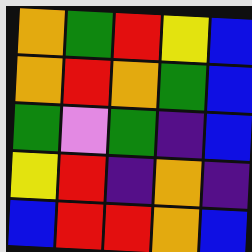[["orange", "green", "red", "yellow", "blue"], ["orange", "red", "orange", "green", "blue"], ["green", "violet", "green", "indigo", "blue"], ["yellow", "red", "indigo", "orange", "indigo"], ["blue", "red", "red", "orange", "blue"]]